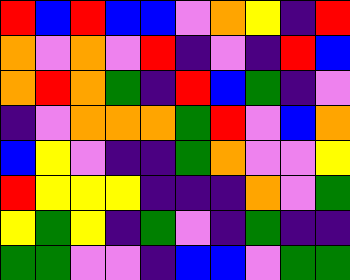[["red", "blue", "red", "blue", "blue", "violet", "orange", "yellow", "indigo", "red"], ["orange", "violet", "orange", "violet", "red", "indigo", "violet", "indigo", "red", "blue"], ["orange", "red", "orange", "green", "indigo", "red", "blue", "green", "indigo", "violet"], ["indigo", "violet", "orange", "orange", "orange", "green", "red", "violet", "blue", "orange"], ["blue", "yellow", "violet", "indigo", "indigo", "green", "orange", "violet", "violet", "yellow"], ["red", "yellow", "yellow", "yellow", "indigo", "indigo", "indigo", "orange", "violet", "green"], ["yellow", "green", "yellow", "indigo", "green", "violet", "indigo", "green", "indigo", "indigo"], ["green", "green", "violet", "violet", "indigo", "blue", "blue", "violet", "green", "green"]]